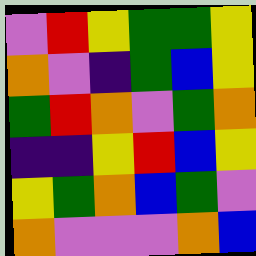[["violet", "red", "yellow", "green", "green", "yellow"], ["orange", "violet", "indigo", "green", "blue", "yellow"], ["green", "red", "orange", "violet", "green", "orange"], ["indigo", "indigo", "yellow", "red", "blue", "yellow"], ["yellow", "green", "orange", "blue", "green", "violet"], ["orange", "violet", "violet", "violet", "orange", "blue"]]